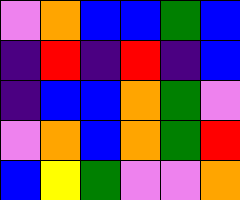[["violet", "orange", "blue", "blue", "green", "blue"], ["indigo", "red", "indigo", "red", "indigo", "blue"], ["indigo", "blue", "blue", "orange", "green", "violet"], ["violet", "orange", "blue", "orange", "green", "red"], ["blue", "yellow", "green", "violet", "violet", "orange"]]